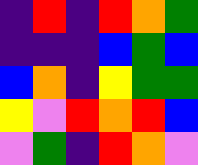[["indigo", "red", "indigo", "red", "orange", "green"], ["indigo", "indigo", "indigo", "blue", "green", "blue"], ["blue", "orange", "indigo", "yellow", "green", "green"], ["yellow", "violet", "red", "orange", "red", "blue"], ["violet", "green", "indigo", "red", "orange", "violet"]]